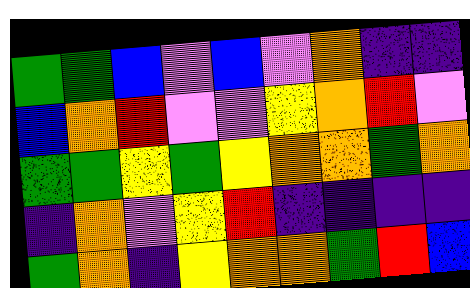[["green", "green", "blue", "violet", "blue", "violet", "orange", "indigo", "indigo"], ["blue", "orange", "red", "violet", "violet", "yellow", "orange", "red", "violet"], ["green", "green", "yellow", "green", "yellow", "orange", "orange", "green", "orange"], ["indigo", "orange", "violet", "yellow", "red", "indigo", "indigo", "indigo", "indigo"], ["green", "orange", "indigo", "yellow", "orange", "orange", "green", "red", "blue"]]